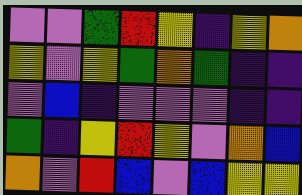[["violet", "violet", "green", "red", "yellow", "indigo", "yellow", "orange"], ["yellow", "violet", "yellow", "green", "orange", "green", "indigo", "indigo"], ["violet", "blue", "indigo", "violet", "violet", "violet", "indigo", "indigo"], ["green", "indigo", "yellow", "red", "yellow", "violet", "orange", "blue"], ["orange", "violet", "red", "blue", "violet", "blue", "yellow", "yellow"]]